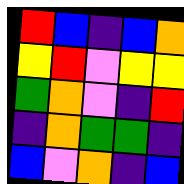[["red", "blue", "indigo", "blue", "orange"], ["yellow", "red", "violet", "yellow", "yellow"], ["green", "orange", "violet", "indigo", "red"], ["indigo", "orange", "green", "green", "indigo"], ["blue", "violet", "orange", "indigo", "blue"]]